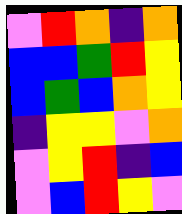[["violet", "red", "orange", "indigo", "orange"], ["blue", "blue", "green", "red", "yellow"], ["blue", "green", "blue", "orange", "yellow"], ["indigo", "yellow", "yellow", "violet", "orange"], ["violet", "yellow", "red", "indigo", "blue"], ["violet", "blue", "red", "yellow", "violet"]]